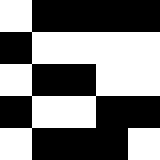[["white", "black", "black", "black", "black"], ["black", "white", "white", "white", "white"], ["white", "black", "black", "white", "white"], ["black", "white", "white", "black", "black"], ["white", "black", "black", "black", "white"]]